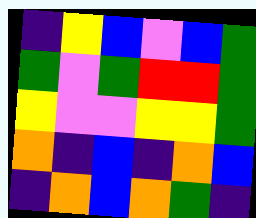[["indigo", "yellow", "blue", "violet", "blue", "green"], ["green", "violet", "green", "red", "red", "green"], ["yellow", "violet", "violet", "yellow", "yellow", "green"], ["orange", "indigo", "blue", "indigo", "orange", "blue"], ["indigo", "orange", "blue", "orange", "green", "indigo"]]